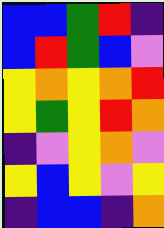[["blue", "blue", "green", "red", "indigo"], ["blue", "red", "green", "blue", "violet"], ["yellow", "orange", "yellow", "orange", "red"], ["yellow", "green", "yellow", "red", "orange"], ["indigo", "violet", "yellow", "orange", "violet"], ["yellow", "blue", "yellow", "violet", "yellow"], ["indigo", "blue", "blue", "indigo", "orange"]]